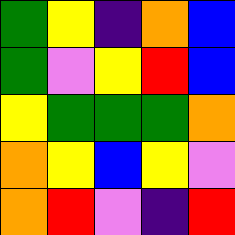[["green", "yellow", "indigo", "orange", "blue"], ["green", "violet", "yellow", "red", "blue"], ["yellow", "green", "green", "green", "orange"], ["orange", "yellow", "blue", "yellow", "violet"], ["orange", "red", "violet", "indigo", "red"]]